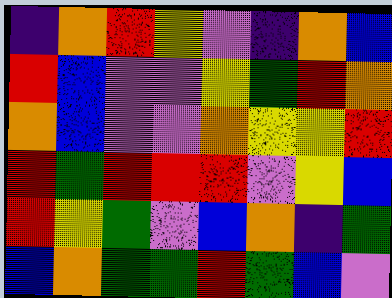[["indigo", "orange", "red", "yellow", "violet", "indigo", "orange", "blue"], ["red", "blue", "violet", "violet", "yellow", "green", "red", "orange"], ["orange", "blue", "violet", "violet", "orange", "yellow", "yellow", "red"], ["red", "green", "red", "red", "red", "violet", "yellow", "blue"], ["red", "yellow", "green", "violet", "blue", "orange", "indigo", "green"], ["blue", "orange", "green", "green", "red", "green", "blue", "violet"]]